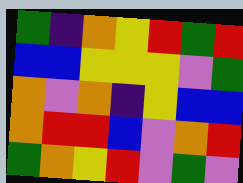[["green", "indigo", "orange", "yellow", "red", "green", "red"], ["blue", "blue", "yellow", "yellow", "yellow", "violet", "green"], ["orange", "violet", "orange", "indigo", "yellow", "blue", "blue"], ["orange", "red", "red", "blue", "violet", "orange", "red"], ["green", "orange", "yellow", "red", "violet", "green", "violet"]]